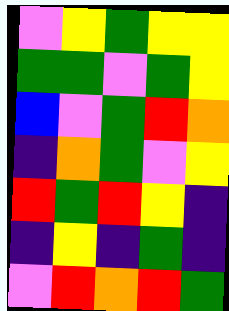[["violet", "yellow", "green", "yellow", "yellow"], ["green", "green", "violet", "green", "yellow"], ["blue", "violet", "green", "red", "orange"], ["indigo", "orange", "green", "violet", "yellow"], ["red", "green", "red", "yellow", "indigo"], ["indigo", "yellow", "indigo", "green", "indigo"], ["violet", "red", "orange", "red", "green"]]